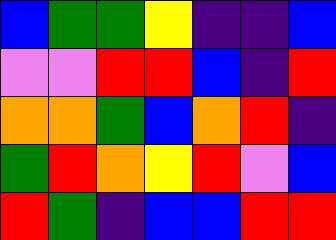[["blue", "green", "green", "yellow", "indigo", "indigo", "blue"], ["violet", "violet", "red", "red", "blue", "indigo", "red"], ["orange", "orange", "green", "blue", "orange", "red", "indigo"], ["green", "red", "orange", "yellow", "red", "violet", "blue"], ["red", "green", "indigo", "blue", "blue", "red", "red"]]